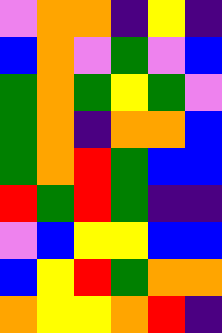[["violet", "orange", "orange", "indigo", "yellow", "indigo"], ["blue", "orange", "violet", "green", "violet", "blue"], ["green", "orange", "green", "yellow", "green", "violet"], ["green", "orange", "indigo", "orange", "orange", "blue"], ["green", "orange", "red", "green", "blue", "blue"], ["red", "green", "red", "green", "indigo", "indigo"], ["violet", "blue", "yellow", "yellow", "blue", "blue"], ["blue", "yellow", "red", "green", "orange", "orange"], ["orange", "yellow", "yellow", "orange", "red", "indigo"]]